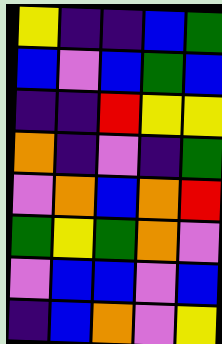[["yellow", "indigo", "indigo", "blue", "green"], ["blue", "violet", "blue", "green", "blue"], ["indigo", "indigo", "red", "yellow", "yellow"], ["orange", "indigo", "violet", "indigo", "green"], ["violet", "orange", "blue", "orange", "red"], ["green", "yellow", "green", "orange", "violet"], ["violet", "blue", "blue", "violet", "blue"], ["indigo", "blue", "orange", "violet", "yellow"]]